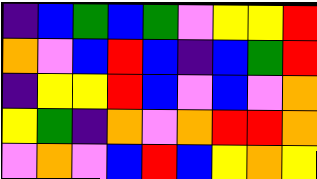[["indigo", "blue", "green", "blue", "green", "violet", "yellow", "yellow", "red"], ["orange", "violet", "blue", "red", "blue", "indigo", "blue", "green", "red"], ["indigo", "yellow", "yellow", "red", "blue", "violet", "blue", "violet", "orange"], ["yellow", "green", "indigo", "orange", "violet", "orange", "red", "red", "orange"], ["violet", "orange", "violet", "blue", "red", "blue", "yellow", "orange", "yellow"]]